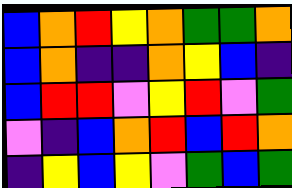[["blue", "orange", "red", "yellow", "orange", "green", "green", "orange"], ["blue", "orange", "indigo", "indigo", "orange", "yellow", "blue", "indigo"], ["blue", "red", "red", "violet", "yellow", "red", "violet", "green"], ["violet", "indigo", "blue", "orange", "red", "blue", "red", "orange"], ["indigo", "yellow", "blue", "yellow", "violet", "green", "blue", "green"]]